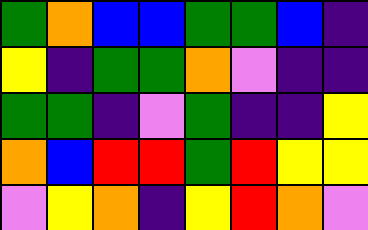[["green", "orange", "blue", "blue", "green", "green", "blue", "indigo"], ["yellow", "indigo", "green", "green", "orange", "violet", "indigo", "indigo"], ["green", "green", "indigo", "violet", "green", "indigo", "indigo", "yellow"], ["orange", "blue", "red", "red", "green", "red", "yellow", "yellow"], ["violet", "yellow", "orange", "indigo", "yellow", "red", "orange", "violet"]]